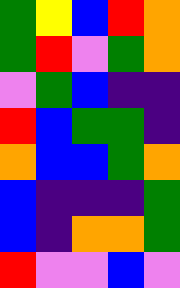[["green", "yellow", "blue", "red", "orange"], ["green", "red", "violet", "green", "orange"], ["violet", "green", "blue", "indigo", "indigo"], ["red", "blue", "green", "green", "indigo"], ["orange", "blue", "blue", "green", "orange"], ["blue", "indigo", "indigo", "indigo", "green"], ["blue", "indigo", "orange", "orange", "green"], ["red", "violet", "violet", "blue", "violet"]]